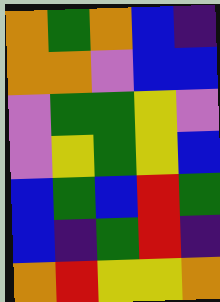[["orange", "green", "orange", "blue", "indigo"], ["orange", "orange", "violet", "blue", "blue"], ["violet", "green", "green", "yellow", "violet"], ["violet", "yellow", "green", "yellow", "blue"], ["blue", "green", "blue", "red", "green"], ["blue", "indigo", "green", "red", "indigo"], ["orange", "red", "yellow", "yellow", "orange"]]